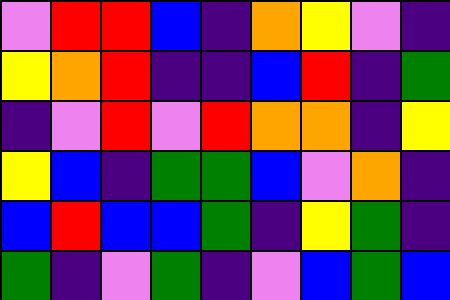[["violet", "red", "red", "blue", "indigo", "orange", "yellow", "violet", "indigo"], ["yellow", "orange", "red", "indigo", "indigo", "blue", "red", "indigo", "green"], ["indigo", "violet", "red", "violet", "red", "orange", "orange", "indigo", "yellow"], ["yellow", "blue", "indigo", "green", "green", "blue", "violet", "orange", "indigo"], ["blue", "red", "blue", "blue", "green", "indigo", "yellow", "green", "indigo"], ["green", "indigo", "violet", "green", "indigo", "violet", "blue", "green", "blue"]]